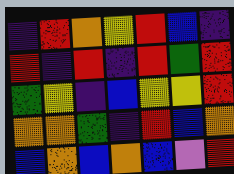[["indigo", "red", "orange", "yellow", "red", "blue", "indigo"], ["red", "indigo", "red", "indigo", "red", "green", "red"], ["green", "yellow", "indigo", "blue", "yellow", "yellow", "red"], ["orange", "orange", "green", "indigo", "red", "blue", "orange"], ["blue", "orange", "blue", "orange", "blue", "violet", "red"]]